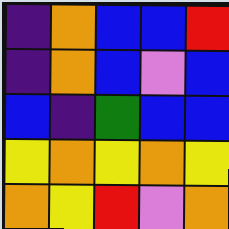[["indigo", "orange", "blue", "blue", "red"], ["indigo", "orange", "blue", "violet", "blue"], ["blue", "indigo", "green", "blue", "blue"], ["yellow", "orange", "yellow", "orange", "yellow"], ["orange", "yellow", "red", "violet", "orange"]]